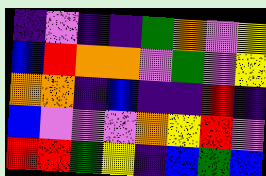[["indigo", "violet", "indigo", "indigo", "green", "orange", "violet", "yellow"], ["blue", "red", "orange", "orange", "violet", "green", "violet", "yellow"], ["orange", "orange", "indigo", "blue", "indigo", "indigo", "red", "indigo"], ["blue", "violet", "violet", "violet", "orange", "yellow", "red", "violet"], ["red", "red", "green", "yellow", "indigo", "blue", "green", "blue"]]